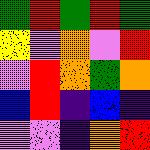[["green", "red", "green", "red", "green"], ["yellow", "violet", "orange", "violet", "red"], ["violet", "red", "orange", "green", "orange"], ["blue", "red", "indigo", "blue", "indigo"], ["violet", "violet", "indigo", "orange", "red"]]